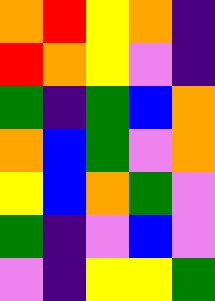[["orange", "red", "yellow", "orange", "indigo"], ["red", "orange", "yellow", "violet", "indigo"], ["green", "indigo", "green", "blue", "orange"], ["orange", "blue", "green", "violet", "orange"], ["yellow", "blue", "orange", "green", "violet"], ["green", "indigo", "violet", "blue", "violet"], ["violet", "indigo", "yellow", "yellow", "green"]]